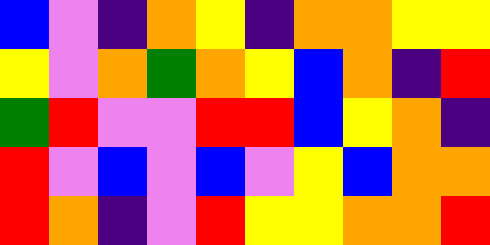[["blue", "violet", "indigo", "orange", "yellow", "indigo", "orange", "orange", "yellow", "yellow"], ["yellow", "violet", "orange", "green", "orange", "yellow", "blue", "orange", "indigo", "red"], ["green", "red", "violet", "violet", "red", "red", "blue", "yellow", "orange", "indigo"], ["red", "violet", "blue", "violet", "blue", "violet", "yellow", "blue", "orange", "orange"], ["red", "orange", "indigo", "violet", "red", "yellow", "yellow", "orange", "orange", "red"]]